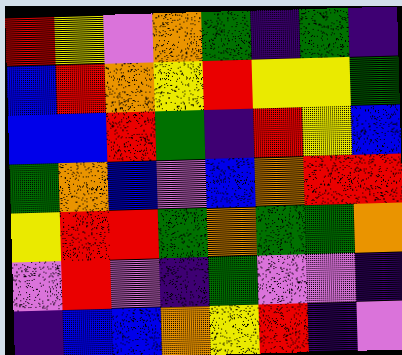[["red", "yellow", "violet", "orange", "green", "indigo", "green", "indigo"], ["blue", "red", "orange", "yellow", "red", "yellow", "yellow", "green"], ["blue", "blue", "red", "green", "indigo", "red", "yellow", "blue"], ["green", "orange", "blue", "violet", "blue", "orange", "red", "red"], ["yellow", "red", "red", "green", "orange", "green", "green", "orange"], ["violet", "red", "violet", "indigo", "green", "violet", "violet", "indigo"], ["indigo", "blue", "blue", "orange", "yellow", "red", "indigo", "violet"]]